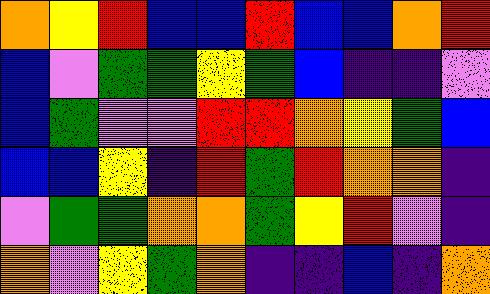[["orange", "yellow", "red", "blue", "blue", "red", "blue", "blue", "orange", "red"], ["blue", "violet", "green", "green", "yellow", "green", "blue", "indigo", "indigo", "violet"], ["blue", "green", "violet", "violet", "red", "red", "orange", "yellow", "green", "blue"], ["blue", "blue", "yellow", "indigo", "red", "green", "red", "orange", "orange", "indigo"], ["violet", "green", "green", "orange", "orange", "green", "yellow", "red", "violet", "indigo"], ["orange", "violet", "yellow", "green", "orange", "indigo", "indigo", "blue", "indigo", "orange"]]